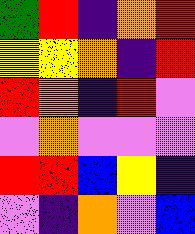[["green", "red", "indigo", "orange", "red"], ["yellow", "yellow", "orange", "indigo", "red"], ["red", "orange", "indigo", "red", "violet"], ["violet", "orange", "violet", "violet", "violet"], ["red", "red", "blue", "yellow", "indigo"], ["violet", "indigo", "orange", "violet", "blue"]]